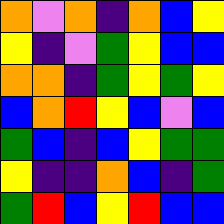[["orange", "violet", "orange", "indigo", "orange", "blue", "yellow"], ["yellow", "indigo", "violet", "green", "yellow", "blue", "blue"], ["orange", "orange", "indigo", "green", "yellow", "green", "yellow"], ["blue", "orange", "red", "yellow", "blue", "violet", "blue"], ["green", "blue", "indigo", "blue", "yellow", "green", "green"], ["yellow", "indigo", "indigo", "orange", "blue", "indigo", "green"], ["green", "red", "blue", "yellow", "red", "blue", "blue"]]